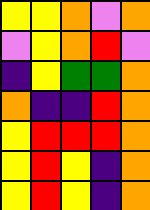[["yellow", "yellow", "orange", "violet", "orange"], ["violet", "yellow", "orange", "red", "violet"], ["indigo", "yellow", "green", "green", "orange"], ["orange", "indigo", "indigo", "red", "orange"], ["yellow", "red", "red", "red", "orange"], ["yellow", "red", "yellow", "indigo", "orange"], ["yellow", "red", "yellow", "indigo", "orange"]]